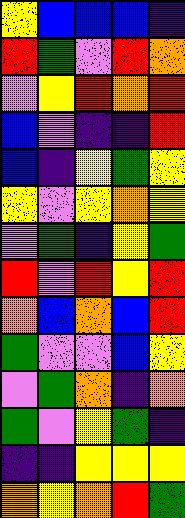[["yellow", "blue", "blue", "blue", "indigo"], ["red", "green", "violet", "red", "orange"], ["violet", "yellow", "red", "orange", "red"], ["blue", "violet", "indigo", "indigo", "red"], ["blue", "indigo", "yellow", "green", "yellow"], ["yellow", "violet", "yellow", "orange", "yellow"], ["violet", "green", "indigo", "yellow", "green"], ["red", "violet", "red", "yellow", "red"], ["orange", "blue", "orange", "blue", "red"], ["green", "violet", "violet", "blue", "yellow"], ["violet", "green", "orange", "indigo", "orange"], ["green", "violet", "yellow", "green", "indigo"], ["indigo", "indigo", "yellow", "yellow", "yellow"], ["orange", "yellow", "orange", "red", "green"]]